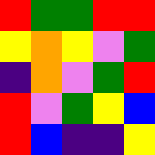[["red", "green", "green", "red", "red"], ["yellow", "orange", "yellow", "violet", "green"], ["indigo", "orange", "violet", "green", "red"], ["red", "violet", "green", "yellow", "blue"], ["red", "blue", "indigo", "indigo", "yellow"]]